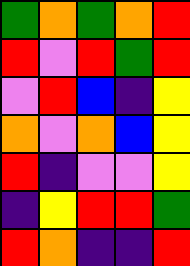[["green", "orange", "green", "orange", "red"], ["red", "violet", "red", "green", "red"], ["violet", "red", "blue", "indigo", "yellow"], ["orange", "violet", "orange", "blue", "yellow"], ["red", "indigo", "violet", "violet", "yellow"], ["indigo", "yellow", "red", "red", "green"], ["red", "orange", "indigo", "indigo", "red"]]